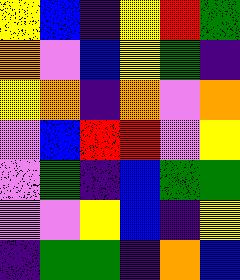[["yellow", "blue", "indigo", "yellow", "red", "green"], ["orange", "violet", "blue", "yellow", "green", "indigo"], ["yellow", "orange", "indigo", "orange", "violet", "orange"], ["violet", "blue", "red", "red", "violet", "yellow"], ["violet", "green", "indigo", "blue", "green", "green"], ["violet", "violet", "yellow", "blue", "indigo", "yellow"], ["indigo", "green", "green", "indigo", "orange", "blue"]]